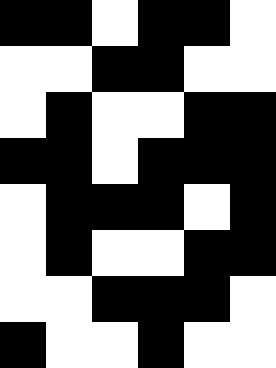[["black", "black", "white", "black", "black", "white"], ["white", "white", "black", "black", "white", "white"], ["white", "black", "white", "white", "black", "black"], ["black", "black", "white", "black", "black", "black"], ["white", "black", "black", "black", "white", "black"], ["white", "black", "white", "white", "black", "black"], ["white", "white", "black", "black", "black", "white"], ["black", "white", "white", "black", "white", "white"]]